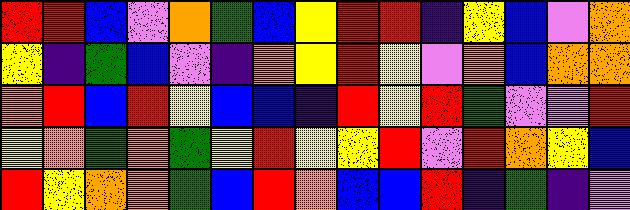[["red", "red", "blue", "violet", "orange", "green", "blue", "yellow", "red", "red", "indigo", "yellow", "blue", "violet", "orange"], ["yellow", "indigo", "green", "blue", "violet", "indigo", "orange", "yellow", "red", "yellow", "violet", "orange", "blue", "orange", "orange"], ["orange", "red", "blue", "red", "yellow", "blue", "blue", "indigo", "red", "yellow", "red", "green", "violet", "violet", "red"], ["yellow", "orange", "green", "orange", "green", "yellow", "red", "yellow", "yellow", "red", "violet", "red", "orange", "yellow", "blue"], ["red", "yellow", "orange", "orange", "green", "blue", "red", "orange", "blue", "blue", "red", "indigo", "green", "indigo", "violet"]]